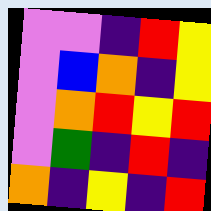[["violet", "violet", "indigo", "red", "yellow"], ["violet", "blue", "orange", "indigo", "yellow"], ["violet", "orange", "red", "yellow", "red"], ["violet", "green", "indigo", "red", "indigo"], ["orange", "indigo", "yellow", "indigo", "red"]]